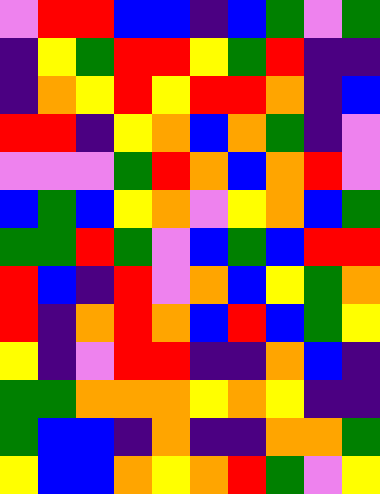[["violet", "red", "red", "blue", "blue", "indigo", "blue", "green", "violet", "green"], ["indigo", "yellow", "green", "red", "red", "yellow", "green", "red", "indigo", "indigo"], ["indigo", "orange", "yellow", "red", "yellow", "red", "red", "orange", "indigo", "blue"], ["red", "red", "indigo", "yellow", "orange", "blue", "orange", "green", "indigo", "violet"], ["violet", "violet", "violet", "green", "red", "orange", "blue", "orange", "red", "violet"], ["blue", "green", "blue", "yellow", "orange", "violet", "yellow", "orange", "blue", "green"], ["green", "green", "red", "green", "violet", "blue", "green", "blue", "red", "red"], ["red", "blue", "indigo", "red", "violet", "orange", "blue", "yellow", "green", "orange"], ["red", "indigo", "orange", "red", "orange", "blue", "red", "blue", "green", "yellow"], ["yellow", "indigo", "violet", "red", "red", "indigo", "indigo", "orange", "blue", "indigo"], ["green", "green", "orange", "orange", "orange", "yellow", "orange", "yellow", "indigo", "indigo"], ["green", "blue", "blue", "indigo", "orange", "indigo", "indigo", "orange", "orange", "green"], ["yellow", "blue", "blue", "orange", "yellow", "orange", "red", "green", "violet", "yellow"]]